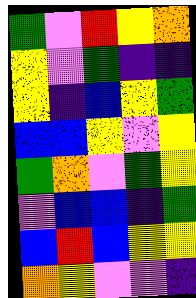[["green", "violet", "red", "yellow", "orange"], ["yellow", "violet", "green", "indigo", "indigo"], ["yellow", "indigo", "blue", "yellow", "green"], ["blue", "blue", "yellow", "violet", "yellow"], ["green", "orange", "violet", "green", "yellow"], ["violet", "blue", "blue", "indigo", "green"], ["blue", "red", "blue", "yellow", "yellow"], ["orange", "yellow", "violet", "violet", "indigo"]]